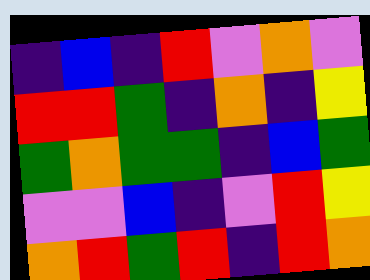[["indigo", "blue", "indigo", "red", "violet", "orange", "violet"], ["red", "red", "green", "indigo", "orange", "indigo", "yellow"], ["green", "orange", "green", "green", "indigo", "blue", "green"], ["violet", "violet", "blue", "indigo", "violet", "red", "yellow"], ["orange", "red", "green", "red", "indigo", "red", "orange"]]